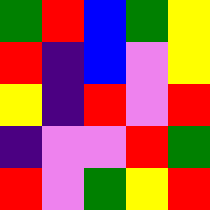[["green", "red", "blue", "green", "yellow"], ["red", "indigo", "blue", "violet", "yellow"], ["yellow", "indigo", "red", "violet", "red"], ["indigo", "violet", "violet", "red", "green"], ["red", "violet", "green", "yellow", "red"]]